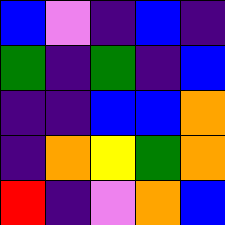[["blue", "violet", "indigo", "blue", "indigo"], ["green", "indigo", "green", "indigo", "blue"], ["indigo", "indigo", "blue", "blue", "orange"], ["indigo", "orange", "yellow", "green", "orange"], ["red", "indigo", "violet", "orange", "blue"]]